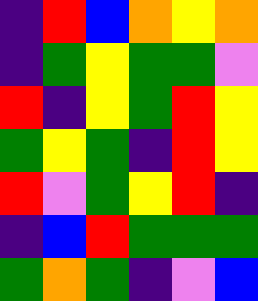[["indigo", "red", "blue", "orange", "yellow", "orange"], ["indigo", "green", "yellow", "green", "green", "violet"], ["red", "indigo", "yellow", "green", "red", "yellow"], ["green", "yellow", "green", "indigo", "red", "yellow"], ["red", "violet", "green", "yellow", "red", "indigo"], ["indigo", "blue", "red", "green", "green", "green"], ["green", "orange", "green", "indigo", "violet", "blue"]]